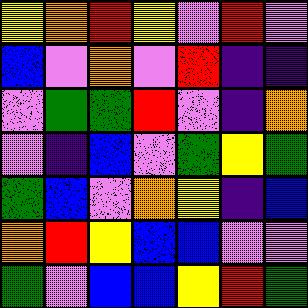[["yellow", "orange", "red", "yellow", "violet", "red", "violet"], ["blue", "violet", "orange", "violet", "red", "indigo", "indigo"], ["violet", "green", "green", "red", "violet", "indigo", "orange"], ["violet", "indigo", "blue", "violet", "green", "yellow", "green"], ["green", "blue", "violet", "orange", "yellow", "indigo", "blue"], ["orange", "red", "yellow", "blue", "blue", "violet", "violet"], ["green", "violet", "blue", "blue", "yellow", "red", "green"]]